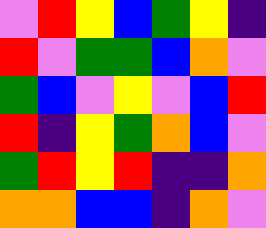[["violet", "red", "yellow", "blue", "green", "yellow", "indigo"], ["red", "violet", "green", "green", "blue", "orange", "violet"], ["green", "blue", "violet", "yellow", "violet", "blue", "red"], ["red", "indigo", "yellow", "green", "orange", "blue", "violet"], ["green", "red", "yellow", "red", "indigo", "indigo", "orange"], ["orange", "orange", "blue", "blue", "indigo", "orange", "violet"]]